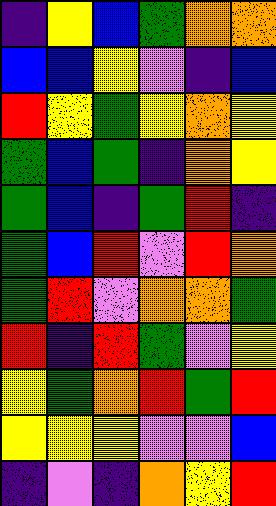[["indigo", "yellow", "blue", "green", "orange", "orange"], ["blue", "blue", "yellow", "violet", "indigo", "blue"], ["red", "yellow", "green", "yellow", "orange", "yellow"], ["green", "blue", "green", "indigo", "orange", "yellow"], ["green", "blue", "indigo", "green", "red", "indigo"], ["green", "blue", "red", "violet", "red", "orange"], ["green", "red", "violet", "orange", "orange", "green"], ["red", "indigo", "red", "green", "violet", "yellow"], ["yellow", "green", "orange", "red", "green", "red"], ["yellow", "yellow", "yellow", "violet", "violet", "blue"], ["indigo", "violet", "indigo", "orange", "yellow", "red"]]